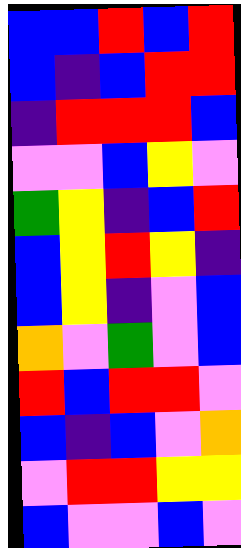[["blue", "blue", "red", "blue", "red"], ["blue", "indigo", "blue", "red", "red"], ["indigo", "red", "red", "red", "blue"], ["violet", "violet", "blue", "yellow", "violet"], ["green", "yellow", "indigo", "blue", "red"], ["blue", "yellow", "red", "yellow", "indigo"], ["blue", "yellow", "indigo", "violet", "blue"], ["orange", "violet", "green", "violet", "blue"], ["red", "blue", "red", "red", "violet"], ["blue", "indigo", "blue", "violet", "orange"], ["violet", "red", "red", "yellow", "yellow"], ["blue", "violet", "violet", "blue", "violet"]]